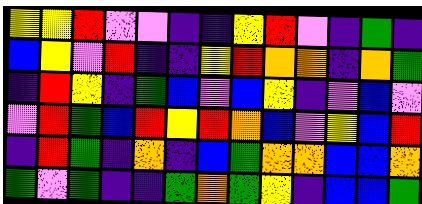[["yellow", "yellow", "red", "violet", "violet", "indigo", "indigo", "yellow", "red", "violet", "indigo", "green", "indigo"], ["blue", "yellow", "violet", "red", "indigo", "indigo", "yellow", "red", "orange", "orange", "indigo", "orange", "green"], ["indigo", "red", "yellow", "indigo", "green", "blue", "violet", "blue", "yellow", "indigo", "violet", "blue", "violet"], ["violet", "red", "green", "blue", "red", "yellow", "red", "orange", "blue", "violet", "yellow", "blue", "red"], ["indigo", "red", "green", "indigo", "orange", "indigo", "blue", "green", "orange", "orange", "blue", "blue", "orange"], ["green", "violet", "green", "indigo", "indigo", "green", "orange", "green", "yellow", "indigo", "blue", "blue", "green"]]